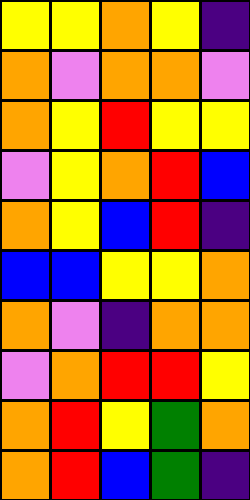[["yellow", "yellow", "orange", "yellow", "indigo"], ["orange", "violet", "orange", "orange", "violet"], ["orange", "yellow", "red", "yellow", "yellow"], ["violet", "yellow", "orange", "red", "blue"], ["orange", "yellow", "blue", "red", "indigo"], ["blue", "blue", "yellow", "yellow", "orange"], ["orange", "violet", "indigo", "orange", "orange"], ["violet", "orange", "red", "red", "yellow"], ["orange", "red", "yellow", "green", "orange"], ["orange", "red", "blue", "green", "indigo"]]